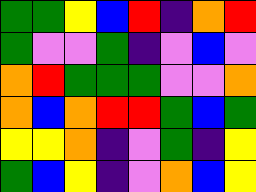[["green", "green", "yellow", "blue", "red", "indigo", "orange", "red"], ["green", "violet", "violet", "green", "indigo", "violet", "blue", "violet"], ["orange", "red", "green", "green", "green", "violet", "violet", "orange"], ["orange", "blue", "orange", "red", "red", "green", "blue", "green"], ["yellow", "yellow", "orange", "indigo", "violet", "green", "indigo", "yellow"], ["green", "blue", "yellow", "indigo", "violet", "orange", "blue", "yellow"]]